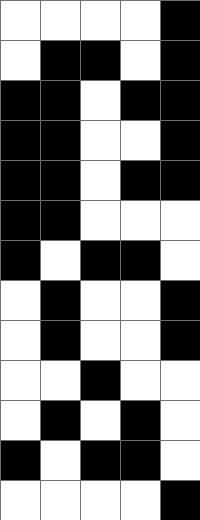[["white", "white", "white", "white", "black"], ["white", "black", "black", "white", "black"], ["black", "black", "white", "black", "black"], ["black", "black", "white", "white", "black"], ["black", "black", "white", "black", "black"], ["black", "black", "white", "white", "white"], ["black", "white", "black", "black", "white"], ["white", "black", "white", "white", "black"], ["white", "black", "white", "white", "black"], ["white", "white", "black", "white", "white"], ["white", "black", "white", "black", "white"], ["black", "white", "black", "black", "white"], ["white", "white", "white", "white", "black"]]